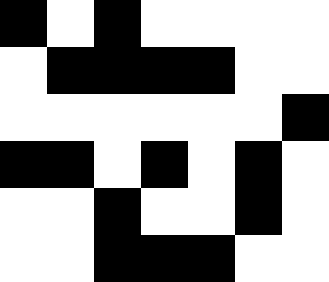[["black", "white", "black", "white", "white", "white", "white"], ["white", "black", "black", "black", "black", "white", "white"], ["white", "white", "white", "white", "white", "white", "black"], ["black", "black", "white", "black", "white", "black", "white"], ["white", "white", "black", "white", "white", "black", "white"], ["white", "white", "black", "black", "black", "white", "white"]]